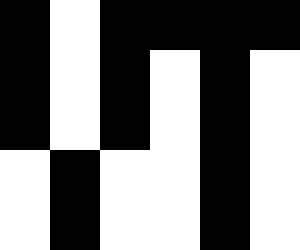[["black", "white", "black", "black", "black", "black"], ["black", "white", "black", "white", "black", "white"], ["black", "white", "black", "white", "black", "white"], ["white", "black", "white", "white", "black", "white"], ["white", "black", "white", "white", "black", "white"]]